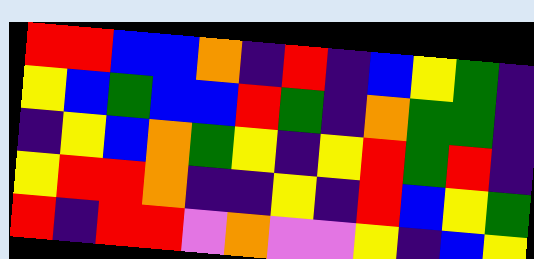[["red", "red", "blue", "blue", "orange", "indigo", "red", "indigo", "blue", "yellow", "green", "indigo"], ["yellow", "blue", "green", "blue", "blue", "red", "green", "indigo", "orange", "green", "green", "indigo"], ["indigo", "yellow", "blue", "orange", "green", "yellow", "indigo", "yellow", "red", "green", "red", "indigo"], ["yellow", "red", "red", "orange", "indigo", "indigo", "yellow", "indigo", "red", "blue", "yellow", "green"], ["red", "indigo", "red", "red", "violet", "orange", "violet", "violet", "yellow", "indigo", "blue", "yellow"]]